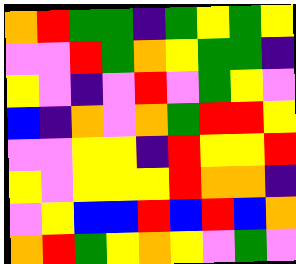[["orange", "red", "green", "green", "indigo", "green", "yellow", "green", "yellow"], ["violet", "violet", "red", "green", "orange", "yellow", "green", "green", "indigo"], ["yellow", "violet", "indigo", "violet", "red", "violet", "green", "yellow", "violet"], ["blue", "indigo", "orange", "violet", "orange", "green", "red", "red", "yellow"], ["violet", "violet", "yellow", "yellow", "indigo", "red", "yellow", "yellow", "red"], ["yellow", "violet", "yellow", "yellow", "yellow", "red", "orange", "orange", "indigo"], ["violet", "yellow", "blue", "blue", "red", "blue", "red", "blue", "orange"], ["orange", "red", "green", "yellow", "orange", "yellow", "violet", "green", "violet"]]